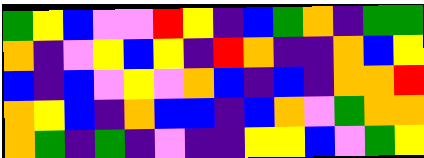[["green", "yellow", "blue", "violet", "violet", "red", "yellow", "indigo", "blue", "green", "orange", "indigo", "green", "green"], ["orange", "indigo", "violet", "yellow", "blue", "yellow", "indigo", "red", "orange", "indigo", "indigo", "orange", "blue", "yellow"], ["blue", "indigo", "blue", "violet", "yellow", "violet", "orange", "blue", "indigo", "blue", "indigo", "orange", "orange", "red"], ["orange", "yellow", "blue", "indigo", "orange", "blue", "blue", "indigo", "blue", "orange", "violet", "green", "orange", "orange"], ["orange", "green", "indigo", "green", "indigo", "violet", "indigo", "indigo", "yellow", "yellow", "blue", "violet", "green", "yellow"]]